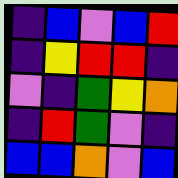[["indigo", "blue", "violet", "blue", "red"], ["indigo", "yellow", "red", "red", "indigo"], ["violet", "indigo", "green", "yellow", "orange"], ["indigo", "red", "green", "violet", "indigo"], ["blue", "blue", "orange", "violet", "blue"]]